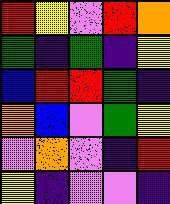[["red", "yellow", "violet", "red", "orange"], ["green", "indigo", "green", "indigo", "yellow"], ["blue", "red", "red", "green", "indigo"], ["orange", "blue", "violet", "green", "yellow"], ["violet", "orange", "violet", "indigo", "red"], ["yellow", "indigo", "violet", "violet", "indigo"]]